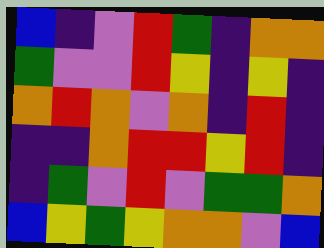[["blue", "indigo", "violet", "red", "green", "indigo", "orange", "orange"], ["green", "violet", "violet", "red", "yellow", "indigo", "yellow", "indigo"], ["orange", "red", "orange", "violet", "orange", "indigo", "red", "indigo"], ["indigo", "indigo", "orange", "red", "red", "yellow", "red", "indigo"], ["indigo", "green", "violet", "red", "violet", "green", "green", "orange"], ["blue", "yellow", "green", "yellow", "orange", "orange", "violet", "blue"]]